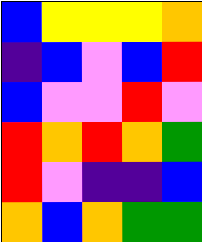[["blue", "yellow", "yellow", "yellow", "orange"], ["indigo", "blue", "violet", "blue", "red"], ["blue", "violet", "violet", "red", "violet"], ["red", "orange", "red", "orange", "green"], ["red", "violet", "indigo", "indigo", "blue"], ["orange", "blue", "orange", "green", "green"]]